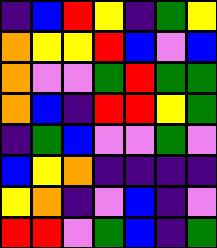[["indigo", "blue", "red", "yellow", "indigo", "green", "yellow"], ["orange", "yellow", "yellow", "red", "blue", "violet", "blue"], ["orange", "violet", "violet", "green", "red", "green", "green"], ["orange", "blue", "indigo", "red", "red", "yellow", "green"], ["indigo", "green", "blue", "violet", "violet", "green", "violet"], ["blue", "yellow", "orange", "indigo", "indigo", "indigo", "indigo"], ["yellow", "orange", "indigo", "violet", "blue", "indigo", "violet"], ["red", "red", "violet", "green", "blue", "indigo", "green"]]